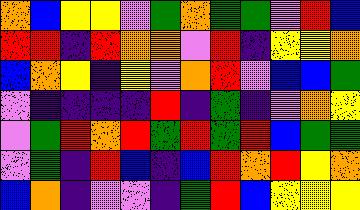[["orange", "blue", "yellow", "yellow", "violet", "green", "orange", "green", "green", "violet", "red", "blue"], ["red", "red", "indigo", "red", "orange", "orange", "violet", "red", "indigo", "yellow", "yellow", "orange"], ["blue", "orange", "yellow", "indigo", "yellow", "violet", "orange", "red", "violet", "blue", "blue", "green"], ["violet", "indigo", "indigo", "indigo", "indigo", "red", "indigo", "green", "indigo", "violet", "orange", "yellow"], ["violet", "green", "red", "orange", "red", "green", "red", "green", "red", "blue", "green", "green"], ["violet", "green", "indigo", "red", "blue", "indigo", "blue", "red", "orange", "red", "yellow", "orange"], ["blue", "orange", "indigo", "violet", "violet", "indigo", "green", "red", "blue", "yellow", "yellow", "yellow"]]